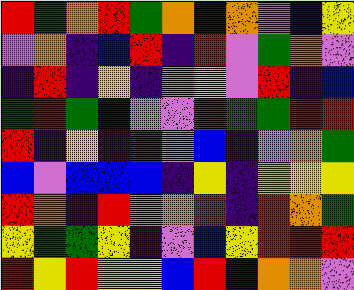[["red", "green", "orange", "red", "green", "orange", "indigo", "orange", "violet", "indigo", "yellow"], ["violet", "orange", "indigo", "blue", "red", "indigo", "red", "violet", "green", "orange", "violet"], ["indigo", "red", "indigo", "yellow", "indigo", "orange", "yellow", "violet", "red", "indigo", "blue"], ["green", "red", "green", "indigo", "violet", "violet", "red", "green", "green", "red", "red"], ["red", "indigo", "yellow", "indigo", "green", "violet", "blue", "indigo", "violet", "orange", "green"], ["blue", "violet", "blue", "blue", "blue", "indigo", "yellow", "indigo", "yellow", "yellow", "yellow"], ["red", "orange", "indigo", "red", "orange", "orange", "red", "indigo", "red", "orange", "green"], ["yellow", "green", "green", "yellow", "indigo", "violet", "blue", "yellow", "red", "red", "red"], ["red", "yellow", "red", "yellow", "yellow", "blue", "red", "indigo", "orange", "orange", "violet"]]